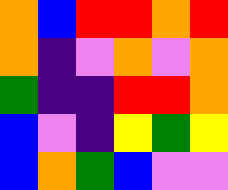[["orange", "blue", "red", "red", "orange", "red"], ["orange", "indigo", "violet", "orange", "violet", "orange"], ["green", "indigo", "indigo", "red", "red", "orange"], ["blue", "violet", "indigo", "yellow", "green", "yellow"], ["blue", "orange", "green", "blue", "violet", "violet"]]